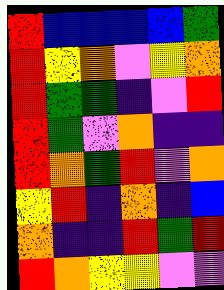[["red", "blue", "blue", "blue", "blue", "green"], ["red", "yellow", "orange", "violet", "yellow", "orange"], ["red", "green", "green", "indigo", "violet", "red"], ["red", "green", "violet", "orange", "indigo", "indigo"], ["red", "orange", "green", "red", "violet", "orange"], ["yellow", "red", "indigo", "orange", "indigo", "blue"], ["orange", "indigo", "indigo", "red", "green", "red"], ["red", "orange", "yellow", "yellow", "violet", "violet"]]